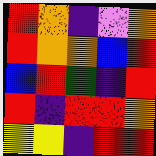[["red", "orange", "indigo", "violet", "orange"], ["red", "orange", "orange", "blue", "red"], ["blue", "red", "green", "indigo", "red"], ["red", "indigo", "red", "red", "orange"], ["yellow", "yellow", "indigo", "red", "red"]]